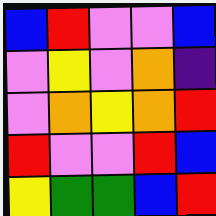[["blue", "red", "violet", "violet", "blue"], ["violet", "yellow", "violet", "orange", "indigo"], ["violet", "orange", "yellow", "orange", "red"], ["red", "violet", "violet", "red", "blue"], ["yellow", "green", "green", "blue", "red"]]